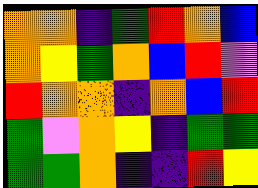[["orange", "orange", "indigo", "green", "red", "orange", "blue"], ["orange", "yellow", "green", "orange", "blue", "red", "violet"], ["red", "orange", "orange", "indigo", "orange", "blue", "red"], ["green", "violet", "orange", "yellow", "indigo", "green", "green"], ["green", "green", "orange", "indigo", "indigo", "red", "yellow"]]